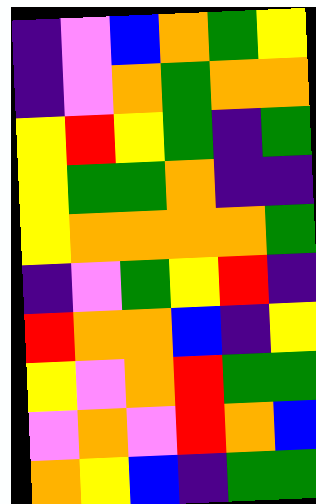[["indigo", "violet", "blue", "orange", "green", "yellow"], ["indigo", "violet", "orange", "green", "orange", "orange"], ["yellow", "red", "yellow", "green", "indigo", "green"], ["yellow", "green", "green", "orange", "indigo", "indigo"], ["yellow", "orange", "orange", "orange", "orange", "green"], ["indigo", "violet", "green", "yellow", "red", "indigo"], ["red", "orange", "orange", "blue", "indigo", "yellow"], ["yellow", "violet", "orange", "red", "green", "green"], ["violet", "orange", "violet", "red", "orange", "blue"], ["orange", "yellow", "blue", "indigo", "green", "green"]]